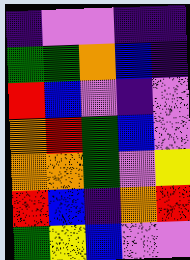[["indigo", "violet", "violet", "indigo", "indigo"], ["green", "green", "orange", "blue", "indigo"], ["red", "blue", "violet", "indigo", "violet"], ["orange", "red", "green", "blue", "violet"], ["orange", "orange", "green", "violet", "yellow"], ["red", "blue", "indigo", "orange", "red"], ["green", "yellow", "blue", "violet", "violet"]]